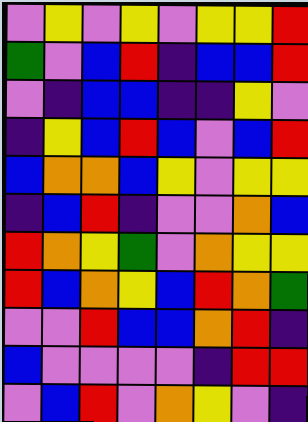[["violet", "yellow", "violet", "yellow", "violet", "yellow", "yellow", "red"], ["green", "violet", "blue", "red", "indigo", "blue", "blue", "red"], ["violet", "indigo", "blue", "blue", "indigo", "indigo", "yellow", "violet"], ["indigo", "yellow", "blue", "red", "blue", "violet", "blue", "red"], ["blue", "orange", "orange", "blue", "yellow", "violet", "yellow", "yellow"], ["indigo", "blue", "red", "indigo", "violet", "violet", "orange", "blue"], ["red", "orange", "yellow", "green", "violet", "orange", "yellow", "yellow"], ["red", "blue", "orange", "yellow", "blue", "red", "orange", "green"], ["violet", "violet", "red", "blue", "blue", "orange", "red", "indigo"], ["blue", "violet", "violet", "violet", "violet", "indigo", "red", "red"], ["violet", "blue", "red", "violet", "orange", "yellow", "violet", "indigo"]]